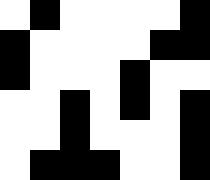[["white", "black", "white", "white", "white", "white", "black"], ["black", "white", "white", "white", "white", "black", "black"], ["black", "white", "white", "white", "black", "white", "white"], ["white", "white", "black", "white", "black", "white", "black"], ["white", "white", "black", "white", "white", "white", "black"], ["white", "black", "black", "black", "white", "white", "black"]]